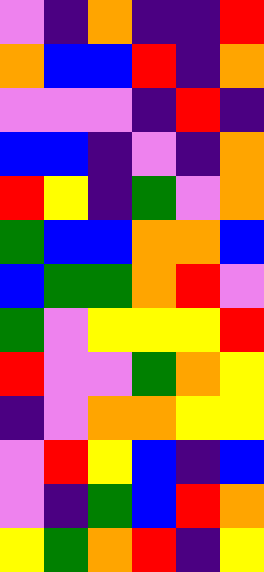[["violet", "indigo", "orange", "indigo", "indigo", "red"], ["orange", "blue", "blue", "red", "indigo", "orange"], ["violet", "violet", "violet", "indigo", "red", "indigo"], ["blue", "blue", "indigo", "violet", "indigo", "orange"], ["red", "yellow", "indigo", "green", "violet", "orange"], ["green", "blue", "blue", "orange", "orange", "blue"], ["blue", "green", "green", "orange", "red", "violet"], ["green", "violet", "yellow", "yellow", "yellow", "red"], ["red", "violet", "violet", "green", "orange", "yellow"], ["indigo", "violet", "orange", "orange", "yellow", "yellow"], ["violet", "red", "yellow", "blue", "indigo", "blue"], ["violet", "indigo", "green", "blue", "red", "orange"], ["yellow", "green", "orange", "red", "indigo", "yellow"]]